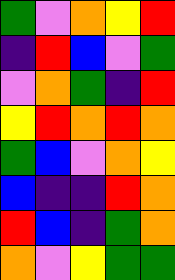[["green", "violet", "orange", "yellow", "red"], ["indigo", "red", "blue", "violet", "green"], ["violet", "orange", "green", "indigo", "red"], ["yellow", "red", "orange", "red", "orange"], ["green", "blue", "violet", "orange", "yellow"], ["blue", "indigo", "indigo", "red", "orange"], ["red", "blue", "indigo", "green", "orange"], ["orange", "violet", "yellow", "green", "green"]]